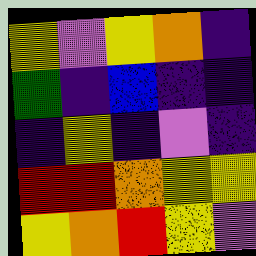[["yellow", "violet", "yellow", "orange", "indigo"], ["green", "indigo", "blue", "indigo", "indigo"], ["indigo", "yellow", "indigo", "violet", "indigo"], ["red", "red", "orange", "yellow", "yellow"], ["yellow", "orange", "red", "yellow", "violet"]]